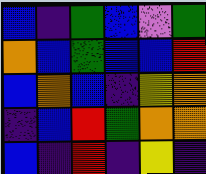[["blue", "indigo", "green", "blue", "violet", "green"], ["orange", "blue", "green", "blue", "blue", "red"], ["blue", "orange", "blue", "indigo", "yellow", "orange"], ["indigo", "blue", "red", "green", "orange", "orange"], ["blue", "indigo", "red", "indigo", "yellow", "indigo"]]